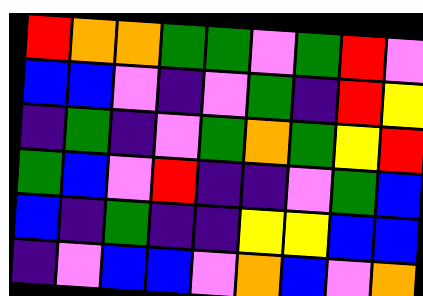[["red", "orange", "orange", "green", "green", "violet", "green", "red", "violet"], ["blue", "blue", "violet", "indigo", "violet", "green", "indigo", "red", "yellow"], ["indigo", "green", "indigo", "violet", "green", "orange", "green", "yellow", "red"], ["green", "blue", "violet", "red", "indigo", "indigo", "violet", "green", "blue"], ["blue", "indigo", "green", "indigo", "indigo", "yellow", "yellow", "blue", "blue"], ["indigo", "violet", "blue", "blue", "violet", "orange", "blue", "violet", "orange"]]